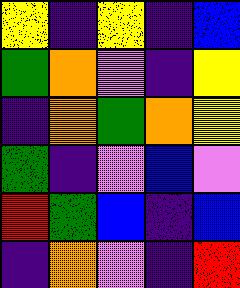[["yellow", "indigo", "yellow", "indigo", "blue"], ["green", "orange", "violet", "indigo", "yellow"], ["indigo", "orange", "green", "orange", "yellow"], ["green", "indigo", "violet", "blue", "violet"], ["red", "green", "blue", "indigo", "blue"], ["indigo", "orange", "violet", "indigo", "red"]]